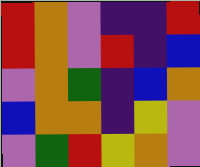[["red", "orange", "violet", "indigo", "indigo", "red"], ["red", "orange", "violet", "red", "indigo", "blue"], ["violet", "orange", "green", "indigo", "blue", "orange"], ["blue", "orange", "orange", "indigo", "yellow", "violet"], ["violet", "green", "red", "yellow", "orange", "violet"]]